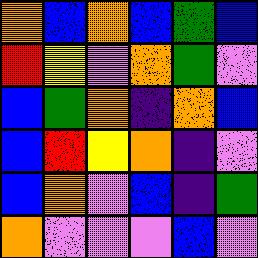[["orange", "blue", "orange", "blue", "green", "blue"], ["red", "yellow", "violet", "orange", "green", "violet"], ["blue", "green", "orange", "indigo", "orange", "blue"], ["blue", "red", "yellow", "orange", "indigo", "violet"], ["blue", "orange", "violet", "blue", "indigo", "green"], ["orange", "violet", "violet", "violet", "blue", "violet"]]